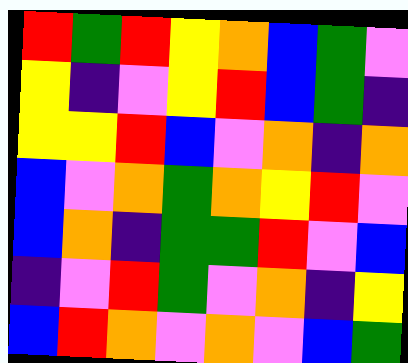[["red", "green", "red", "yellow", "orange", "blue", "green", "violet"], ["yellow", "indigo", "violet", "yellow", "red", "blue", "green", "indigo"], ["yellow", "yellow", "red", "blue", "violet", "orange", "indigo", "orange"], ["blue", "violet", "orange", "green", "orange", "yellow", "red", "violet"], ["blue", "orange", "indigo", "green", "green", "red", "violet", "blue"], ["indigo", "violet", "red", "green", "violet", "orange", "indigo", "yellow"], ["blue", "red", "orange", "violet", "orange", "violet", "blue", "green"]]